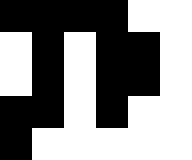[["black", "black", "black", "black", "white", "white"], ["white", "black", "white", "black", "black", "white"], ["white", "black", "white", "black", "black", "white"], ["black", "black", "white", "black", "white", "white"], ["black", "white", "white", "white", "white", "white"]]